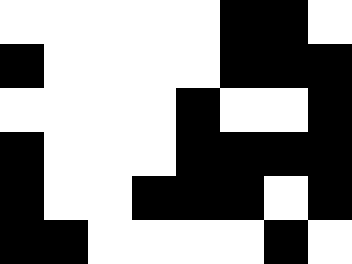[["white", "white", "white", "white", "white", "black", "black", "white"], ["black", "white", "white", "white", "white", "black", "black", "black"], ["white", "white", "white", "white", "black", "white", "white", "black"], ["black", "white", "white", "white", "black", "black", "black", "black"], ["black", "white", "white", "black", "black", "black", "white", "black"], ["black", "black", "white", "white", "white", "white", "black", "white"]]